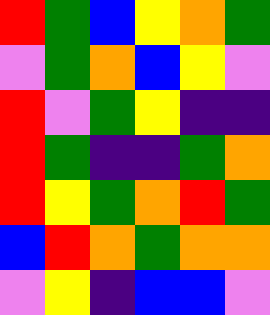[["red", "green", "blue", "yellow", "orange", "green"], ["violet", "green", "orange", "blue", "yellow", "violet"], ["red", "violet", "green", "yellow", "indigo", "indigo"], ["red", "green", "indigo", "indigo", "green", "orange"], ["red", "yellow", "green", "orange", "red", "green"], ["blue", "red", "orange", "green", "orange", "orange"], ["violet", "yellow", "indigo", "blue", "blue", "violet"]]